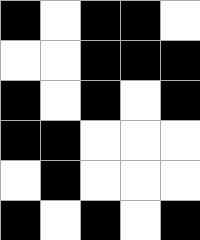[["black", "white", "black", "black", "white"], ["white", "white", "black", "black", "black"], ["black", "white", "black", "white", "black"], ["black", "black", "white", "white", "white"], ["white", "black", "white", "white", "white"], ["black", "white", "black", "white", "black"]]